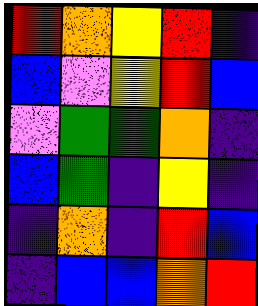[["red", "orange", "yellow", "red", "indigo"], ["blue", "violet", "yellow", "red", "blue"], ["violet", "green", "green", "orange", "indigo"], ["blue", "green", "indigo", "yellow", "indigo"], ["indigo", "orange", "indigo", "red", "blue"], ["indigo", "blue", "blue", "orange", "red"]]